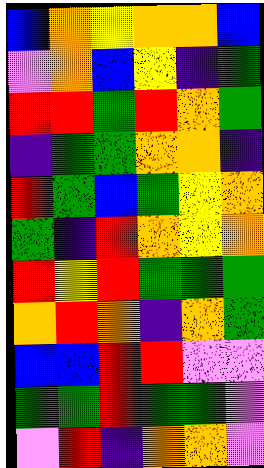[["blue", "orange", "yellow", "orange", "orange", "blue"], ["violet", "orange", "blue", "yellow", "indigo", "green"], ["red", "red", "green", "red", "orange", "green"], ["indigo", "green", "green", "orange", "orange", "indigo"], ["red", "green", "blue", "green", "yellow", "orange"], ["green", "indigo", "red", "orange", "yellow", "orange"], ["red", "yellow", "red", "green", "green", "green"], ["orange", "red", "orange", "indigo", "orange", "green"], ["blue", "blue", "red", "red", "violet", "violet"], ["green", "green", "red", "green", "green", "violet"], ["violet", "red", "indigo", "orange", "orange", "violet"]]